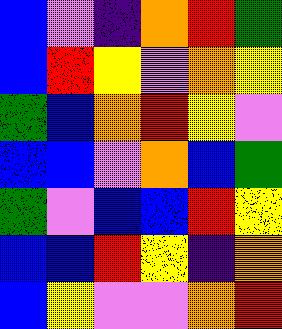[["blue", "violet", "indigo", "orange", "red", "green"], ["blue", "red", "yellow", "violet", "orange", "yellow"], ["green", "blue", "orange", "red", "yellow", "violet"], ["blue", "blue", "violet", "orange", "blue", "green"], ["green", "violet", "blue", "blue", "red", "yellow"], ["blue", "blue", "red", "yellow", "indigo", "orange"], ["blue", "yellow", "violet", "violet", "orange", "red"]]